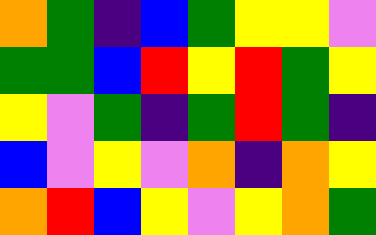[["orange", "green", "indigo", "blue", "green", "yellow", "yellow", "violet"], ["green", "green", "blue", "red", "yellow", "red", "green", "yellow"], ["yellow", "violet", "green", "indigo", "green", "red", "green", "indigo"], ["blue", "violet", "yellow", "violet", "orange", "indigo", "orange", "yellow"], ["orange", "red", "blue", "yellow", "violet", "yellow", "orange", "green"]]